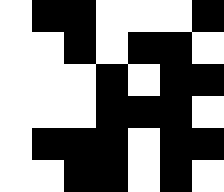[["white", "black", "black", "white", "white", "white", "black"], ["white", "white", "black", "white", "black", "black", "white"], ["white", "white", "white", "black", "white", "black", "black"], ["white", "white", "white", "black", "black", "black", "white"], ["white", "black", "black", "black", "white", "black", "black"], ["white", "white", "black", "black", "white", "black", "white"]]